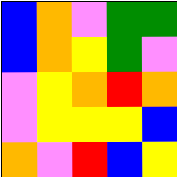[["blue", "orange", "violet", "green", "green"], ["blue", "orange", "yellow", "green", "violet"], ["violet", "yellow", "orange", "red", "orange"], ["violet", "yellow", "yellow", "yellow", "blue"], ["orange", "violet", "red", "blue", "yellow"]]